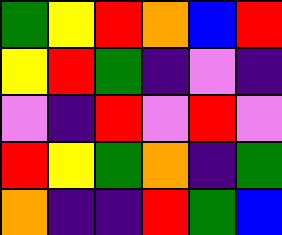[["green", "yellow", "red", "orange", "blue", "red"], ["yellow", "red", "green", "indigo", "violet", "indigo"], ["violet", "indigo", "red", "violet", "red", "violet"], ["red", "yellow", "green", "orange", "indigo", "green"], ["orange", "indigo", "indigo", "red", "green", "blue"]]